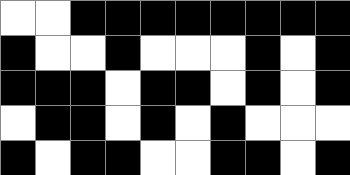[["white", "white", "black", "black", "black", "black", "black", "black", "black", "black"], ["black", "white", "white", "black", "white", "white", "white", "black", "white", "black"], ["black", "black", "black", "white", "black", "black", "white", "black", "white", "black"], ["white", "black", "black", "white", "black", "white", "black", "white", "white", "white"], ["black", "white", "black", "black", "white", "white", "black", "black", "white", "black"]]